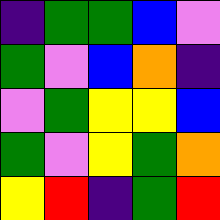[["indigo", "green", "green", "blue", "violet"], ["green", "violet", "blue", "orange", "indigo"], ["violet", "green", "yellow", "yellow", "blue"], ["green", "violet", "yellow", "green", "orange"], ["yellow", "red", "indigo", "green", "red"]]